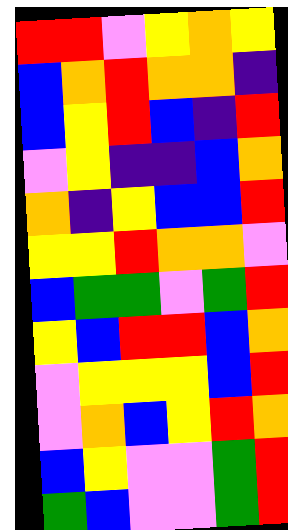[["red", "red", "violet", "yellow", "orange", "yellow"], ["blue", "orange", "red", "orange", "orange", "indigo"], ["blue", "yellow", "red", "blue", "indigo", "red"], ["violet", "yellow", "indigo", "indigo", "blue", "orange"], ["orange", "indigo", "yellow", "blue", "blue", "red"], ["yellow", "yellow", "red", "orange", "orange", "violet"], ["blue", "green", "green", "violet", "green", "red"], ["yellow", "blue", "red", "red", "blue", "orange"], ["violet", "yellow", "yellow", "yellow", "blue", "red"], ["violet", "orange", "blue", "yellow", "red", "orange"], ["blue", "yellow", "violet", "violet", "green", "red"], ["green", "blue", "violet", "violet", "green", "red"]]